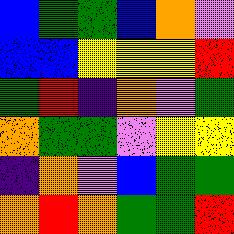[["blue", "green", "green", "blue", "orange", "violet"], ["blue", "blue", "yellow", "yellow", "yellow", "red"], ["green", "red", "indigo", "orange", "violet", "green"], ["orange", "green", "green", "violet", "yellow", "yellow"], ["indigo", "orange", "violet", "blue", "green", "green"], ["orange", "red", "orange", "green", "green", "red"]]